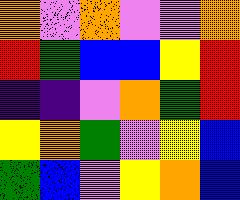[["orange", "violet", "orange", "violet", "violet", "orange"], ["red", "green", "blue", "blue", "yellow", "red"], ["indigo", "indigo", "violet", "orange", "green", "red"], ["yellow", "orange", "green", "violet", "yellow", "blue"], ["green", "blue", "violet", "yellow", "orange", "blue"]]